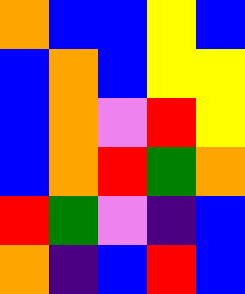[["orange", "blue", "blue", "yellow", "blue"], ["blue", "orange", "blue", "yellow", "yellow"], ["blue", "orange", "violet", "red", "yellow"], ["blue", "orange", "red", "green", "orange"], ["red", "green", "violet", "indigo", "blue"], ["orange", "indigo", "blue", "red", "blue"]]